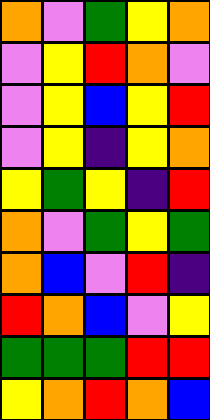[["orange", "violet", "green", "yellow", "orange"], ["violet", "yellow", "red", "orange", "violet"], ["violet", "yellow", "blue", "yellow", "red"], ["violet", "yellow", "indigo", "yellow", "orange"], ["yellow", "green", "yellow", "indigo", "red"], ["orange", "violet", "green", "yellow", "green"], ["orange", "blue", "violet", "red", "indigo"], ["red", "orange", "blue", "violet", "yellow"], ["green", "green", "green", "red", "red"], ["yellow", "orange", "red", "orange", "blue"]]